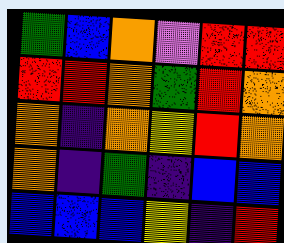[["green", "blue", "orange", "violet", "red", "red"], ["red", "red", "orange", "green", "red", "orange"], ["orange", "indigo", "orange", "yellow", "red", "orange"], ["orange", "indigo", "green", "indigo", "blue", "blue"], ["blue", "blue", "blue", "yellow", "indigo", "red"]]